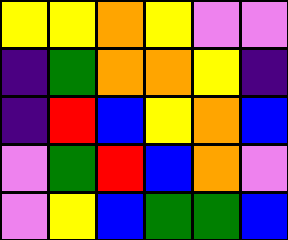[["yellow", "yellow", "orange", "yellow", "violet", "violet"], ["indigo", "green", "orange", "orange", "yellow", "indigo"], ["indigo", "red", "blue", "yellow", "orange", "blue"], ["violet", "green", "red", "blue", "orange", "violet"], ["violet", "yellow", "blue", "green", "green", "blue"]]